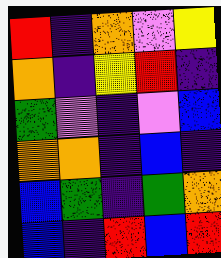[["red", "indigo", "orange", "violet", "yellow"], ["orange", "indigo", "yellow", "red", "indigo"], ["green", "violet", "indigo", "violet", "blue"], ["orange", "orange", "indigo", "blue", "indigo"], ["blue", "green", "indigo", "green", "orange"], ["blue", "indigo", "red", "blue", "red"]]